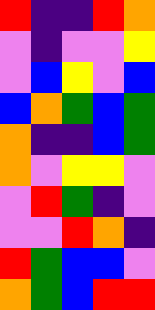[["red", "indigo", "indigo", "red", "orange"], ["violet", "indigo", "violet", "violet", "yellow"], ["violet", "blue", "yellow", "violet", "blue"], ["blue", "orange", "green", "blue", "green"], ["orange", "indigo", "indigo", "blue", "green"], ["orange", "violet", "yellow", "yellow", "violet"], ["violet", "red", "green", "indigo", "violet"], ["violet", "violet", "red", "orange", "indigo"], ["red", "green", "blue", "blue", "violet"], ["orange", "green", "blue", "red", "red"]]